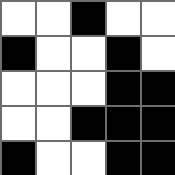[["white", "white", "black", "white", "white"], ["black", "white", "white", "black", "white"], ["white", "white", "white", "black", "black"], ["white", "white", "black", "black", "black"], ["black", "white", "white", "black", "black"]]